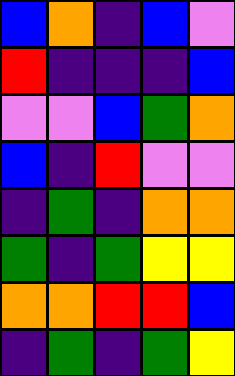[["blue", "orange", "indigo", "blue", "violet"], ["red", "indigo", "indigo", "indigo", "blue"], ["violet", "violet", "blue", "green", "orange"], ["blue", "indigo", "red", "violet", "violet"], ["indigo", "green", "indigo", "orange", "orange"], ["green", "indigo", "green", "yellow", "yellow"], ["orange", "orange", "red", "red", "blue"], ["indigo", "green", "indigo", "green", "yellow"]]